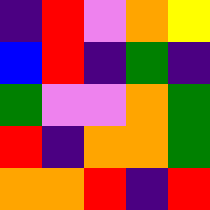[["indigo", "red", "violet", "orange", "yellow"], ["blue", "red", "indigo", "green", "indigo"], ["green", "violet", "violet", "orange", "green"], ["red", "indigo", "orange", "orange", "green"], ["orange", "orange", "red", "indigo", "red"]]